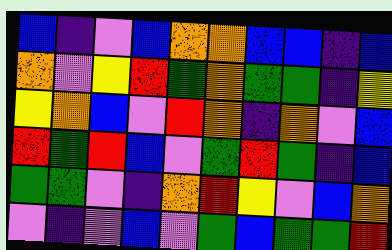[["blue", "indigo", "violet", "blue", "orange", "orange", "blue", "blue", "indigo", "blue"], ["orange", "violet", "yellow", "red", "green", "orange", "green", "green", "indigo", "yellow"], ["yellow", "orange", "blue", "violet", "red", "orange", "indigo", "orange", "violet", "blue"], ["red", "green", "red", "blue", "violet", "green", "red", "green", "indigo", "blue"], ["green", "green", "violet", "indigo", "orange", "red", "yellow", "violet", "blue", "orange"], ["violet", "indigo", "violet", "blue", "violet", "green", "blue", "green", "green", "red"]]